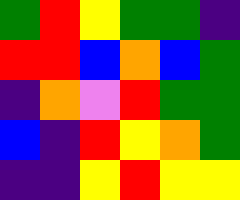[["green", "red", "yellow", "green", "green", "indigo"], ["red", "red", "blue", "orange", "blue", "green"], ["indigo", "orange", "violet", "red", "green", "green"], ["blue", "indigo", "red", "yellow", "orange", "green"], ["indigo", "indigo", "yellow", "red", "yellow", "yellow"]]